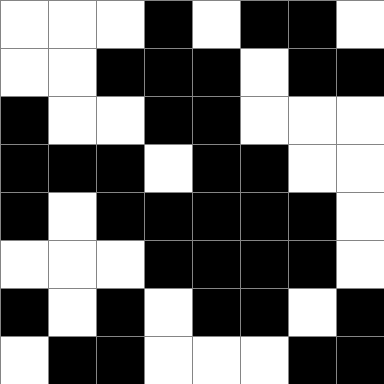[["white", "white", "white", "black", "white", "black", "black", "white"], ["white", "white", "black", "black", "black", "white", "black", "black"], ["black", "white", "white", "black", "black", "white", "white", "white"], ["black", "black", "black", "white", "black", "black", "white", "white"], ["black", "white", "black", "black", "black", "black", "black", "white"], ["white", "white", "white", "black", "black", "black", "black", "white"], ["black", "white", "black", "white", "black", "black", "white", "black"], ["white", "black", "black", "white", "white", "white", "black", "black"]]